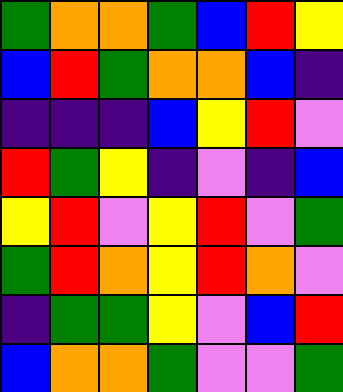[["green", "orange", "orange", "green", "blue", "red", "yellow"], ["blue", "red", "green", "orange", "orange", "blue", "indigo"], ["indigo", "indigo", "indigo", "blue", "yellow", "red", "violet"], ["red", "green", "yellow", "indigo", "violet", "indigo", "blue"], ["yellow", "red", "violet", "yellow", "red", "violet", "green"], ["green", "red", "orange", "yellow", "red", "orange", "violet"], ["indigo", "green", "green", "yellow", "violet", "blue", "red"], ["blue", "orange", "orange", "green", "violet", "violet", "green"]]